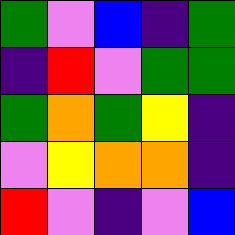[["green", "violet", "blue", "indigo", "green"], ["indigo", "red", "violet", "green", "green"], ["green", "orange", "green", "yellow", "indigo"], ["violet", "yellow", "orange", "orange", "indigo"], ["red", "violet", "indigo", "violet", "blue"]]